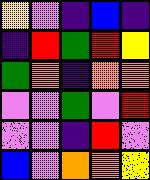[["yellow", "violet", "indigo", "blue", "indigo"], ["indigo", "red", "green", "red", "yellow"], ["green", "orange", "indigo", "orange", "orange"], ["violet", "violet", "green", "violet", "red"], ["violet", "violet", "indigo", "red", "violet"], ["blue", "violet", "orange", "orange", "yellow"]]